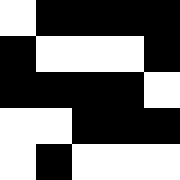[["white", "black", "black", "black", "black"], ["black", "white", "white", "white", "black"], ["black", "black", "black", "black", "white"], ["white", "white", "black", "black", "black"], ["white", "black", "white", "white", "white"]]